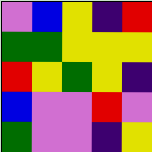[["violet", "blue", "yellow", "indigo", "red"], ["green", "green", "yellow", "yellow", "yellow"], ["red", "yellow", "green", "yellow", "indigo"], ["blue", "violet", "violet", "red", "violet"], ["green", "violet", "violet", "indigo", "yellow"]]